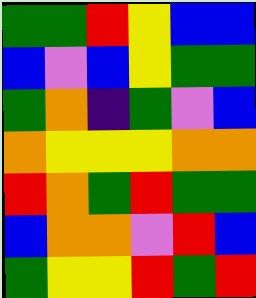[["green", "green", "red", "yellow", "blue", "blue"], ["blue", "violet", "blue", "yellow", "green", "green"], ["green", "orange", "indigo", "green", "violet", "blue"], ["orange", "yellow", "yellow", "yellow", "orange", "orange"], ["red", "orange", "green", "red", "green", "green"], ["blue", "orange", "orange", "violet", "red", "blue"], ["green", "yellow", "yellow", "red", "green", "red"]]